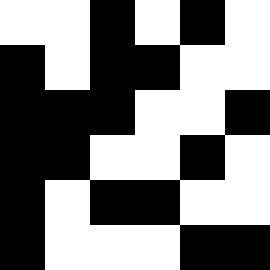[["white", "white", "black", "white", "black", "white"], ["black", "white", "black", "black", "white", "white"], ["black", "black", "black", "white", "white", "black"], ["black", "black", "white", "white", "black", "white"], ["black", "white", "black", "black", "white", "white"], ["black", "white", "white", "white", "black", "black"]]